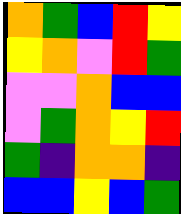[["orange", "green", "blue", "red", "yellow"], ["yellow", "orange", "violet", "red", "green"], ["violet", "violet", "orange", "blue", "blue"], ["violet", "green", "orange", "yellow", "red"], ["green", "indigo", "orange", "orange", "indigo"], ["blue", "blue", "yellow", "blue", "green"]]